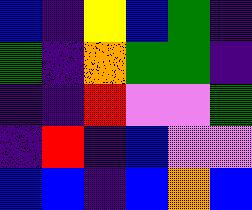[["blue", "indigo", "yellow", "blue", "green", "indigo"], ["green", "indigo", "orange", "green", "green", "indigo"], ["indigo", "indigo", "red", "violet", "violet", "green"], ["indigo", "red", "indigo", "blue", "violet", "violet"], ["blue", "blue", "indigo", "blue", "orange", "blue"]]